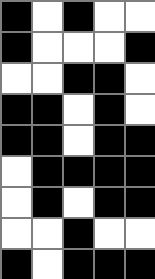[["black", "white", "black", "white", "white"], ["black", "white", "white", "white", "black"], ["white", "white", "black", "black", "white"], ["black", "black", "white", "black", "white"], ["black", "black", "white", "black", "black"], ["white", "black", "black", "black", "black"], ["white", "black", "white", "black", "black"], ["white", "white", "black", "white", "white"], ["black", "white", "black", "black", "black"]]